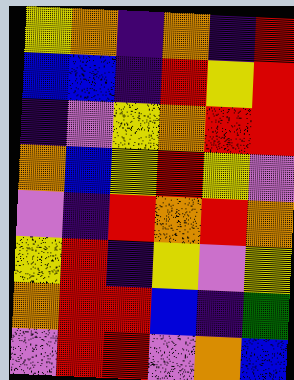[["yellow", "orange", "indigo", "orange", "indigo", "red"], ["blue", "blue", "indigo", "red", "yellow", "red"], ["indigo", "violet", "yellow", "orange", "red", "red"], ["orange", "blue", "yellow", "red", "yellow", "violet"], ["violet", "indigo", "red", "orange", "red", "orange"], ["yellow", "red", "indigo", "yellow", "violet", "yellow"], ["orange", "red", "red", "blue", "indigo", "green"], ["violet", "red", "red", "violet", "orange", "blue"]]